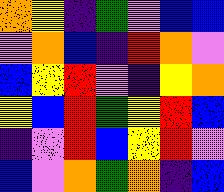[["orange", "yellow", "indigo", "green", "violet", "blue", "blue"], ["violet", "orange", "blue", "indigo", "red", "orange", "violet"], ["blue", "yellow", "red", "violet", "indigo", "yellow", "orange"], ["yellow", "blue", "red", "green", "yellow", "red", "blue"], ["indigo", "violet", "red", "blue", "yellow", "red", "violet"], ["blue", "violet", "orange", "green", "orange", "indigo", "blue"]]